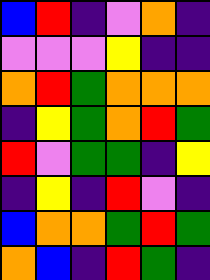[["blue", "red", "indigo", "violet", "orange", "indigo"], ["violet", "violet", "violet", "yellow", "indigo", "indigo"], ["orange", "red", "green", "orange", "orange", "orange"], ["indigo", "yellow", "green", "orange", "red", "green"], ["red", "violet", "green", "green", "indigo", "yellow"], ["indigo", "yellow", "indigo", "red", "violet", "indigo"], ["blue", "orange", "orange", "green", "red", "green"], ["orange", "blue", "indigo", "red", "green", "indigo"]]